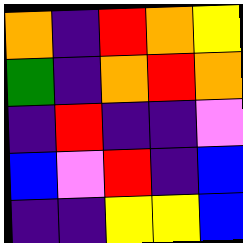[["orange", "indigo", "red", "orange", "yellow"], ["green", "indigo", "orange", "red", "orange"], ["indigo", "red", "indigo", "indigo", "violet"], ["blue", "violet", "red", "indigo", "blue"], ["indigo", "indigo", "yellow", "yellow", "blue"]]